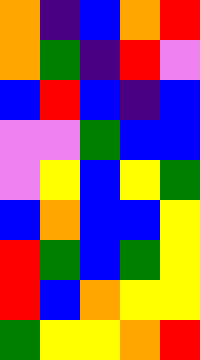[["orange", "indigo", "blue", "orange", "red"], ["orange", "green", "indigo", "red", "violet"], ["blue", "red", "blue", "indigo", "blue"], ["violet", "violet", "green", "blue", "blue"], ["violet", "yellow", "blue", "yellow", "green"], ["blue", "orange", "blue", "blue", "yellow"], ["red", "green", "blue", "green", "yellow"], ["red", "blue", "orange", "yellow", "yellow"], ["green", "yellow", "yellow", "orange", "red"]]